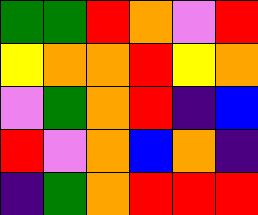[["green", "green", "red", "orange", "violet", "red"], ["yellow", "orange", "orange", "red", "yellow", "orange"], ["violet", "green", "orange", "red", "indigo", "blue"], ["red", "violet", "orange", "blue", "orange", "indigo"], ["indigo", "green", "orange", "red", "red", "red"]]